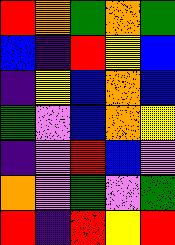[["red", "orange", "green", "orange", "green"], ["blue", "indigo", "red", "yellow", "blue"], ["indigo", "yellow", "blue", "orange", "blue"], ["green", "violet", "blue", "orange", "yellow"], ["indigo", "violet", "red", "blue", "violet"], ["orange", "violet", "green", "violet", "green"], ["red", "indigo", "red", "yellow", "red"]]